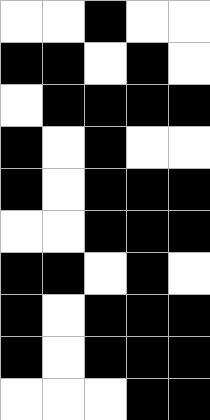[["white", "white", "black", "white", "white"], ["black", "black", "white", "black", "white"], ["white", "black", "black", "black", "black"], ["black", "white", "black", "white", "white"], ["black", "white", "black", "black", "black"], ["white", "white", "black", "black", "black"], ["black", "black", "white", "black", "white"], ["black", "white", "black", "black", "black"], ["black", "white", "black", "black", "black"], ["white", "white", "white", "black", "black"]]